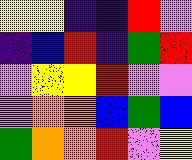[["yellow", "yellow", "indigo", "indigo", "red", "violet"], ["indigo", "blue", "red", "indigo", "green", "red"], ["violet", "yellow", "yellow", "red", "violet", "violet"], ["violet", "orange", "orange", "blue", "green", "blue"], ["green", "orange", "orange", "red", "violet", "yellow"]]